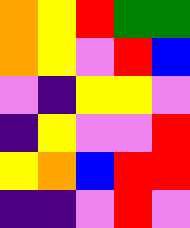[["orange", "yellow", "red", "green", "green"], ["orange", "yellow", "violet", "red", "blue"], ["violet", "indigo", "yellow", "yellow", "violet"], ["indigo", "yellow", "violet", "violet", "red"], ["yellow", "orange", "blue", "red", "red"], ["indigo", "indigo", "violet", "red", "violet"]]